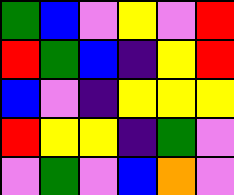[["green", "blue", "violet", "yellow", "violet", "red"], ["red", "green", "blue", "indigo", "yellow", "red"], ["blue", "violet", "indigo", "yellow", "yellow", "yellow"], ["red", "yellow", "yellow", "indigo", "green", "violet"], ["violet", "green", "violet", "blue", "orange", "violet"]]